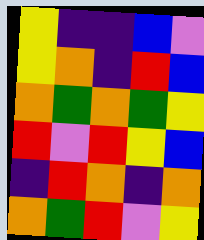[["yellow", "indigo", "indigo", "blue", "violet"], ["yellow", "orange", "indigo", "red", "blue"], ["orange", "green", "orange", "green", "yellow"], ["red", "violet", "red", "yellow", "blue"], ["indigo", "red", "orange", "indigo", "orange"], ["orange", "green", "red", "violet", "yellow"]]